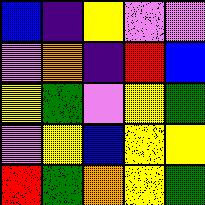[["blue", "indigo", "yellow", "violet", "violet"], ["violet", "orange", "indigo", "red", "blue"], ["yellow", "green", "violet", "yellow", "green"], ["violet", "yellow", "blue", "yellow", "yellow"], ["red", "green", "orange", "yellow", "green"]]